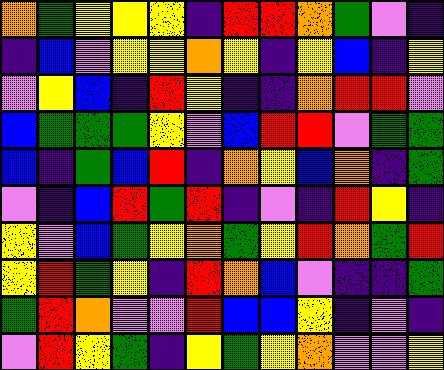[["orange", "green", "yellow", "yellow", "yellow", "indigo", "red", "red", "orange", "green", "violet", "indigo"], ["indigo", "blue", "violet", "yellow", "yellow", "orange", "yellow", "indigo", "yellow", "blue", "indigo", "yellow"], ["violet", "yellow", "blue", "indigo", "red", "yellow", "indigo", "indigo", "orange", "red", "red", "violet"], ["blue", "green", "green", "green", "yellow", "violet", "blue", "red", "red", "violet", "green", "green"], ["blue", "indigo", "green", "blue", "red", "indigo", "orange", "yellow", "blue", "orange", "indigo", "green"], ["violet", "indigo", "blue", "red", "green", "red", "indigo", "violet", "indigo", "red", "yellow", "indigo"], ["yellow", "violet", "blue", "green", "yellow", "orange", "green", "yellow", "red", "orange", "green", "red"], ["yellow", "red", "green", "yellow", "indigo", "red", "orange", "blue", "violet", "indigo", "indigo", "green"], ["green", "red", "orange", "violet", "violet", "red", "blue", "blue", "yellow", "indigo", "violet", "indigo"], ["violet", "red", "yellow", "green", "indigo", "yellow", "green", "yellow", "orange", "violet", "violet", "yellow"]]